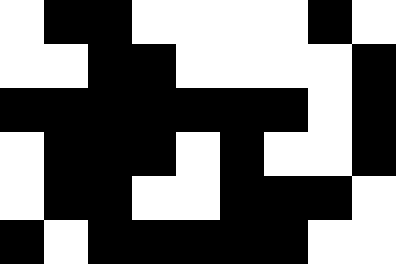[["white", "black", "black", "white", "white", "white", "white", "black", "white"], ["white", "white", "black", "black", "white", "white", "white", "white", "black"], ["black", "black", "black", "black", "black", "black", "black", "white", "black"], ["white", "black", "black", "black", "white", "black", "white", "white", "black"], ["white", "black", "black", "white", "white", "black", "black", "black", "white"], ["black", "white", "black", "black", "black", "black", "black", "white", "white"]]